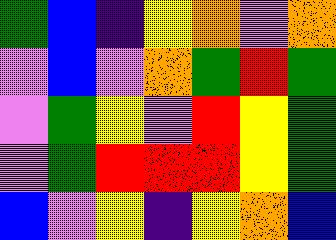[["green", "blue", "indigo", "yellow", "orange", "violet", "orange"], ["violet", "blue", "violet", "orange", "green", "red", "green"], ["violet", "green", "yellow", "violet", "red", "yellow", "green"], ["violet", "green", "red", "red", "red", "yellow", "green"], ["blue", "violet", "yellow", "indigo", "yellow", "orange", "blue"]]